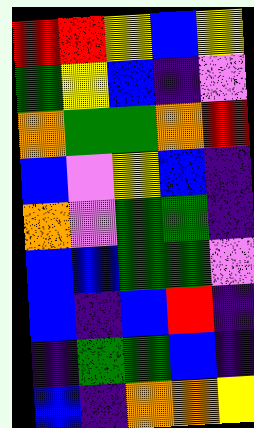[["red", "red", "yellow", "blue", "yellow"], ["green", "yellow", "blue", "indigo", "violet"], ["orange", "green", "green", "orange", "red"], ["blue", "violet", "yellow", "blue", "indigo"], ["orange", "violet", "green", "green", "indigo"], ["blue", "blue", "green", "green", "violet"], ["blue", "indigo", "blue", "red", "indigo"], ["indigo", "green", "green", "blue", "indigo"], ["blue", "indigo", "orange", "orange", "yellow"]]